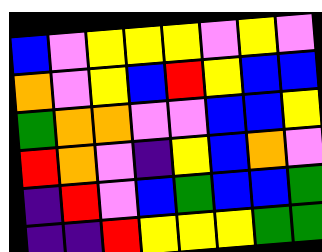[["blue", "violet", "yellow", "yellow", "yellow", "violet", "yellow", "violet"], ["orange", "violet", "yellow", "blue", "red", "yellow", "blue", "blue"], ["green", "orange", "orange", "violet", "violet", "blue", "blue", "yellow"], ["red", "orange", "violet", "indigo", "yellow", "blue", "orange", "violet"], ["indigo", "red", "violet", "blue", "green", "blue", "blue", "green"], ["indigo", "indigo", "red", "yellow", "yellow", "yellow", "green", "green"]]